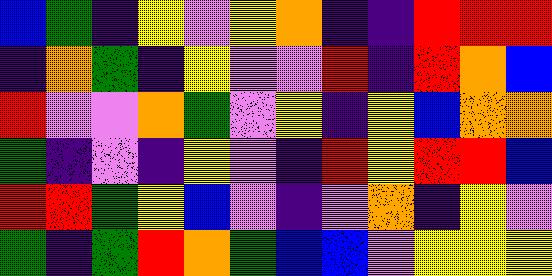[["blue", "green", "indigo", "yellow", "violet", "yellow", "orange", "indigo", "indigo", "red", "red", "red"], ["indigo", "orange", "green", "indigo", "yellow", "violet", "violet", "red", "indigo", "red", "orange", "blue"], ["red", "violet", "violet", "orange", "green", "violet", "yellow", "indigo", "yellow", "blue", "orange", "orange"], ["green", "indigo", "violet", "indigo", "yellow", "violet", "indigo", "red", "yellow", "red", "red", "blue"], ["red", "red", "green", "yellow", "blue", "violet", "indigo", "violet", "orange", "indigo", "yellow", "violet"], ["green", "indigo", "green", "red", "orange", "green", "blue", "blue", "violet", "yellow", "yellow", "yellow"]]